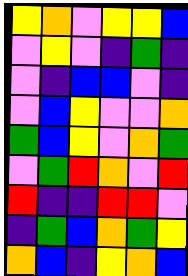[["yellow", "orange", "violet", "yellow", "yellow", "blue"], ["violet", "yellow", "violet", "indigo", "green", "indigo"], ["violet", "indigo", "blue", "blue", "violet", "indigo"], ["violet", "blue", "yellow", "violet", "violet", "orange"], ["green", "blue", "yellow", "violet", "orange", "green"], ["violet", "green", "red", "orange", "violet", "red"], ["red", "indigo", "indigo", "red", "red", "violet"], ["indigo", "green", "blue", "orange", "green", "yellow"], ["orange", "blue", "indigo", "yellow", "orange", "blue"]]